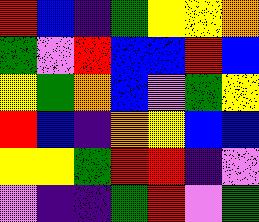[["red", "blue", "indigo", "green", "yellow", "yellow", "orange"], ["green", "violet", "red", "blue", "blue", "red", "blue"], ["yellow", "green", "orange", "blue", "violet", "green", "yellow"], ["red", "blue", "indigo", "orange", "yellow", "blue", "blue"], ["yellow", "yellow", "green", "red", "red", "indigo", "violet"], ["violet", "indigo", "indigo", "green", "red", "violet", "green"]]